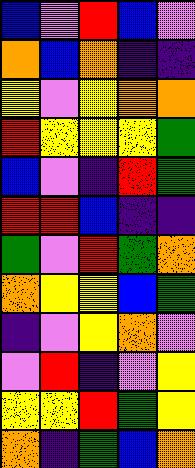[["blue", "violet", "red", "blue", "violet"], ["orange", "blue", "orange", "indigo", "indigo"], ["yellow", "violet", "yellow", "orange", "orange"], ["red", "yellow", "yellow", "yellow", "green"], ["blue", "violet", "indigo", "red", "green"], ["red", "red", "blue", "indigo", "indigo"], ["green", "violet", "red", "green", "orange"], ["orange", "yellow", "yellow", "blue", "green"], ["indigo", "violet", "yellow", "orange", "violet"], ["violet", "red", "indigo", "violet", "yellow"], ["yellow", "yellow", "red", "green", "yellow"], ["orange", "indigo", "green", "blue", "orange"]]